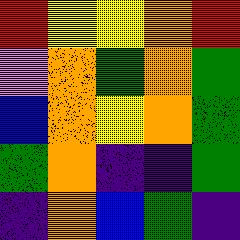[["red", "yellow", "yellow", "orange", "red"], ["violet", "orange", "green", "orange", "green"], ["blue", "orange", "yellow", "orange", "green"], ["green", "orange", "indigo", "indigo", "green"], ["indigo", "orange", "blue", "green", "indigo"]]